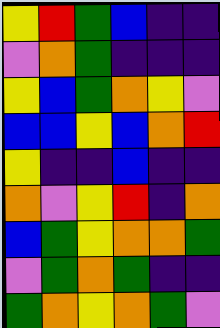[["yellow", "red", "green", "blue", "indigo", "indigo"], ["violet", "orange", "green", "indigo", "indigo", "indigo"], ["yellow", "blue", "green", "orange", "yellow", "violet"], ["blue", "blue", "yellow", "blue", "orange", "red"], ["yellow", "indigo", "indigo", "blue", "indigo", "indigo"], ["orange", "violet", "yellow", "red", "indigo", "orange"], ["blue", "green", "yellow", "orange", "orange", "green"], ["violet", "green", "orange", "green", "indigo", "indigo"], ["green", "orange", "yellow", "orange", "green", "violet"]]